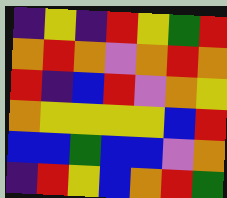[["indigo", "yellow", "indigo", "red", "yellow", "green", "red"], ["orange", "red", "orange", "violet", "orange", "red", "orange"], ["red", "indigo", "blue", "red", "violet", "orange", "yellow"], ["orange", "yellow", "yellow", "yellow", "yellow", "blue", "red"], ["blue", "blue", "green", "blue", "blue", "violet", "orange"], ["indigo", "red", "yellow", "blue", "orange", "red", "green"]]